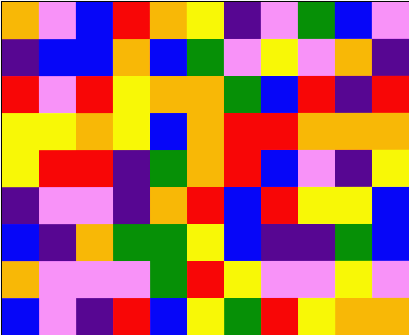[["orange", "violet", "blue", "red", "orange", "yellow", "indigo", "violet", "green", "blue", "violet"], ["indigo", "blue", "blue", "orange", "blue", "green", "violet", "yellow", "violet", "orange", "indigo"], ["red", "violet", "red", "yellow", "orange", "orange", "green", "blue", "red", "indigo", "red"], ["yellow", "yellow", "orange", "yellow", "blue", "orange", "red", "red", "orange", "orange", "orange"], ["yellow", "red", "red", "indigo", "green", "orange", "red", "blue", "violet", "indigo", "yellow"], ["indigo", "violet", "violet", "indigo", "orange", "red", "blue", "red", "yellow", "yellow", "blue"], ["blue", "indigo", "orange", "green", "green", "yellow", "blue", "indigo", "indigo", "green", "blue"], ["orange", "violet", "violet", "violet", "green", "red", "yellow", "violet", "violet", "yellow", "violet"], ["blue", "violet", "indigo", "red", "blue", "yellow", "green", "red", "yellow", "orange", "orange"]]